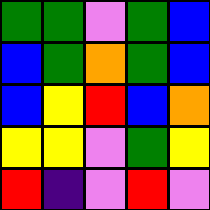[["green", "green", "violet", "green", "blue"], ["blue", "green", "orange", "green", "blue"], ["blue", "yellow", "red", "blue", "orange"], ["yellow", "yellow", "violet", "green", "yellow"], ["red", "indigo", "violet", "red", "violet"]]